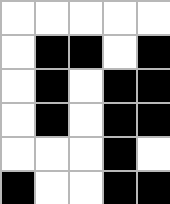[["white", "white", "white", "white", "white"], ["white", "black", "black", "white", "black"], ["white", "black", "white", "black", "black"], ["white", "black", "white", "black", "black"], ["white", "white", "white", "black", "white"], ["black", "white", "white", "black", "black"]]